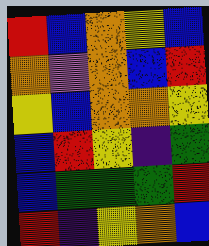[["red", "blue", "orange", "yellow", "blue"], ["orange", "violet", "orange", "blue", "red"], ["yellow", "blue", "orange", "orange", "yellow"], ["blue", "red", "yellow", "indigo", "green"], ["blue", "green", "green", "green", "red"], ["red", "indigo", "yellow", "orange", "blue"]]